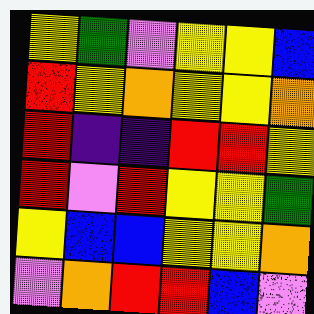[["yellow", "green", "violet", "yellow", "yellow", "blue"], ["red", "yellow", "orange", "yellow", "yellow", "orange"], ["red", "indigo", "indigo", "red", "red", "yellow"], ["red", "violet", "red", "yellow", "yellow", "green"], ["yellow", "blue", "blue", "yellow", "yellow", "orange"], ["violet", "orange", "red", "red", "blue", "violet"]]